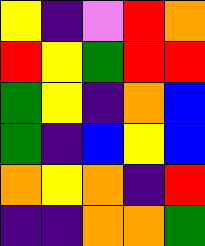[["yellow", "indigo", "violet", "red", "orange"], ["red", "yellow", "green", "red", "red"], ["green", "yellow", "indigo", "orange", "blue"], ["green", "indigo", "blue", "yellow", "blue"], ["orange", "yellow", "orange", "indigo", "red"], ["indigo", "indigo", "orange", "orange", "green"]]